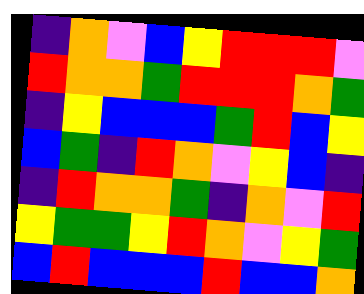[["indigo", "orange", "violet", "blue", "yellow", "red", "red", "red", "violet"], ["red", "orange", "orange", "green", "red", "red", "red", "orange", "green"], ["indigo", "yellow", "blue", "blue", "blue", "green", "red", "blue", "yellow"], ["blue", "green", "indigo", "red", "orange", "violet", "yellow", "blue", "indigo"], ["indigo", "red", "orange", "orange", "green", "indigo", "orange", "violet", "red"], ["yellow", "green", "green", "yellow", "red", "orange", "violet", "yellow", "green"], ["blue", "red", "blue", "blue", "blue", "red", "blue", "blue", "orange"]]